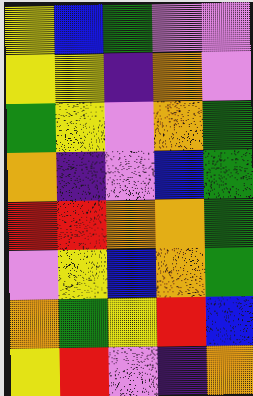[["yellow", "blue", "green", "violet", "violet"], ["yellow", "yellow", "indigo", "orange", "violet"], ["green", "yellow", "violet", "orange", "green"], ["orange", "indigo", "violet", "blue", "green"], ["red", "red", "orange", "orange", "green"], ["violet", "yellow", "blue", "orange", "green"], ["orange", "green", "yellow", "red", "blue"], ["yellow", "red", "violet", "indigo", "orange"]]